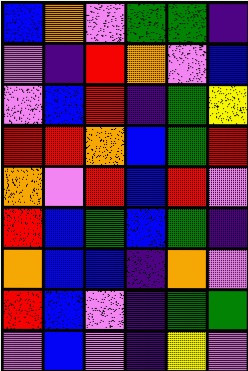[["blue", "orange", "violet", "green", "green", "indigo"], ["violet", "indigo", "red", "orange", "violet", "blue"], ["violet", "blue", "red", "indigo", "green", "yellow"], ["red", "red", "orange", "blue", "green", "red"], ["orange", "violet", "red", "blue", "red", "violet"], ["red", "blue", "green", "blue", "green", "indigo"], ["orange", "blue", "blue", "indigo", "orange", "violet"], ["red", "blue", "violet", "indigo", "green", "green"], ["violet", "blue", "violet", "indigo", "yellow", "violet"]]